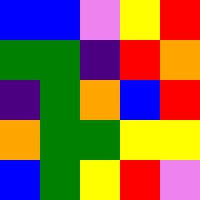[["blue", "blue", "violet", "yellow", "red"], ["green", "green", "indigo", "red", "orange"], ["indigo", "green", "orange", "blue", "red"], ["orange", "green", "green", "yellow", "yellow"], ["blue", "green", "yellow", "red", "violet"]]